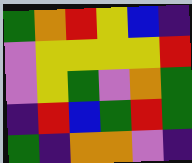[["green", "orange", "red", "yellow", "blue", "indigo"], ["violet", "yellow", "yellow", "yellow", "yellow", "red"], ["violet", "yellow", "green", "violet", "orange", "green"], ["indigo", "red", "blue", "green", "red", "green"], ["green", "indigo", "orange", "orange", "violet", "indigo"]]